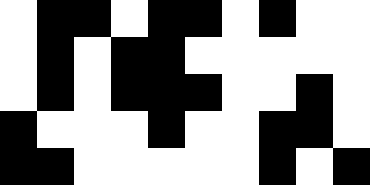[["white", "black", "black", "white", "black", "black", "white", "black", "white", "white"], ["white", "black", "white", "black", "black", "white", "white", "white", "white", "white"], ["white", "black", "white", "black", "black", "black", "white", "white", "black", "white"], ["black", "white", "white", "white", "black", "white", "white", "black", "black", "white"], ["black", "black", "white", "white", "white", "white", "white", "black", "white", "black"]]